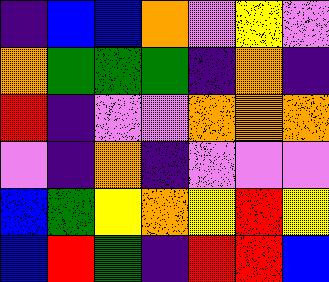[["indigo", "blue", "blue", "orange", "violet", "yellow", "violet"], ["orange", "green", "green", "green", "indigo", "orange", "indigo"], ["red", "indigo", "violet", "violet", "orange", "orange", "orange"], ["violet", "indigo", "orange", "indigo", "violet", "violet", "violet"], ["blue", "green", "yellow", "orange", "yellow", "red", "yellow"], ["blue", "red", "green", "indigo", "red", "red", "blue"]]